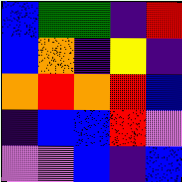[["blue", "green", "green", "indigo", "red"], ["blue", "orange", "indigo", "yellow", "indigo"], ["orange", "red", "orange", "red", "blue"], ["indigo", "blue", "blue", "red", "violet"], ["violet", "violet", "blue", "indigo", "blue"]]